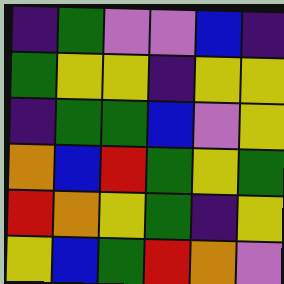[["indigo", "green", "violet", "violet", "blue", "indigo"], ["green", "yellow", "yellow", "indigo", "yellow", "yellow"], ["indigo", "green", "green", "blue", "violet", "yellow"], ["orange", "blue", "red", "green", "yellow", "green"], ["red", "orange", "yellow", "green", "indigo", "yellow"], ["yellow", "blue", "green", "red", "orange", "violet"]]